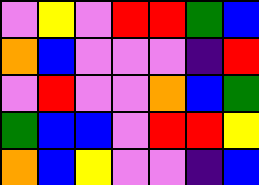[["violet", "yellow", "violet", "red", "red", "green", "blue"], ["orange", "blue", "violet", "violet", "violet", "indigo", "red"], ["violet", "red", "violet", "violet", "orange", "blue", "green"], ["green", "blue", "blue", "violet", "red", "red", "yellow"], ["orange", "blue", "yellow", "violet", "violet", "indigo", "blue"]]